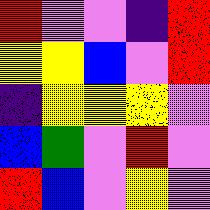[["red", "violet", "violet", "indigo", "red"], ["yellow", "yellow", "blue", "violet", "red"], ["indigo", "yellow", "yellow", "yellow", "violet"], ["blue", "green", "violet", "red", "violet"], ["red", "blue", "violet", "yellow", "violet"]]